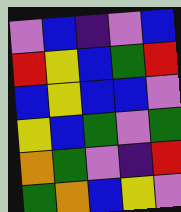[["violet", "blue", "indigo", "violet", "blue"], ["red", "yellow", "blue", "green", "red"], ["blue", "yellow", "blue", "blue", "violet"], ["yellow", "blue", "green", "violet", "green"], ["orange", "green", "violet", "indigo", "red"], ["green", "orange", "blue", "yellow", "violet"]]